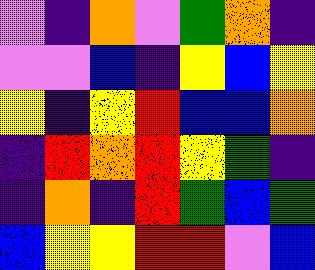[["violet", "indigo", "orange", "violet", "green", "orange", "indigo"], ["violet", "violet", "blue", "indigo", "yellow", "blue", "yellow"], ["yellow", "indigo", "yellow", "red", "blue", "blue", "orange"], ["indigo", "red", "orange", "red", "yellow", "green", "indigo"], ["indigo", "orange", "indigo", "red", "green", "blue", "green"], ["blue", "yellow", "yellow", "red", "red", "violet", "blue"]]